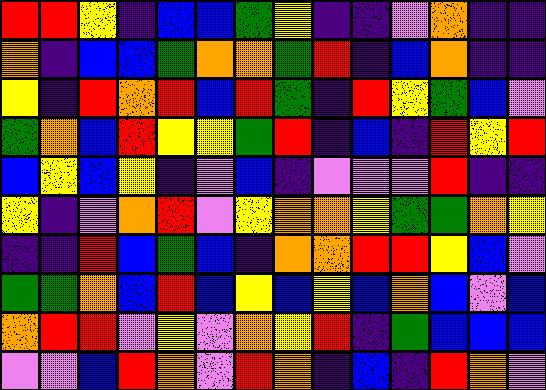[["red", "red", "yellow", "indigo", "blue", "blue", "green", "yellow", "indigo", "indigo", "violet", "orange", "indigo", "indigo"], ["orange", "indigo", "blue", "blue", "green", "orange", "orange", "green", "red", "indigo", "blue", "orange", "indigo", "indigo"], ["yellow", "indigo", "red", "orange", "red", "blue", "red", "green", "indigo", "red", "yellow", "green", "blue", "violet"], ["green", "orange", "blue", "red", "yellow", "yellow", "green", "red", "indigo", "blue", "indigo", "red", "yellow", "red"], ["blue", "yellow", "blue", "yellow", "indigo", "violet", "blue", "indigo", "violet", "violet", "violet", "red", "indigo", "indigo"], ["yellow", "indigo", "violet", "orange", "red", "violet", "yellow", "orange", "orange", "yellow", "green", "green", "orange", "yellow"], ["indigo", "indigo", "red", "blue", "green", "blue", "indigo", "orange", "orange", "red", "red", "yellow", "blue", "violet"], ["green", "green", "orange", "blue", "red", "blue", "yellow", "blue", "yellow", "blue", "orange", "blue", "violet", "blue"], ["orange", "red", "red", "violet", "yellow", "violet", "orange", "yellow", "red", "indigo", "green", "blue", "blue", "blue"], ["violet", "violet", "blue", "red", "orange", "violet", "red", "orange", "indigo", "blue", "indigo", "red", "orange", "violet"]]